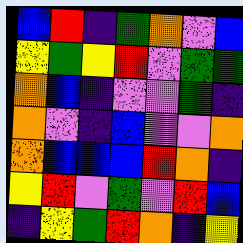[["blue", "red", "indigo", "green", "orange", "violet", "blue"], ["yellow", "green", "yellow", "red", "violet", "green", "green"], ["orange", "blue", "indigo", "violet", "violet", "green", "indigo"], ["orange", "violet", "indigo", "blue", "violet", "violet", "orange"], ["orange", "blue", "blue", "blue", "red", "orange", "indigo"], ["yellow", "red", "violet", "green", "violet", "red", "blue"], ["indigo", "yellow", "green", "red", "orange", "indigo", "yellow"]]